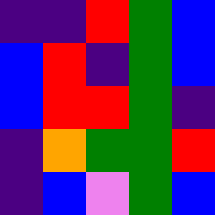[["indigo", "indigo", "red", "green", "blue"], ["blue", "red", "indigo", "green", "blue"], ["blue", "red", "red", "green", "indigo"], ["indigo", "orange", "green", "green", "red"], ["indigo", "blue", "violet", "green", "blue"]]